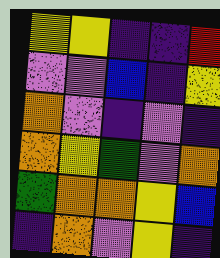[["yellow", "yellow", "indigo", "indigo", "red"], ["violet", "violet", "blue", "indigo", "yellow"], ["orange", "violet", "indigo", "violet", "indigo"], ["orange", "yellow", "green", "violet", "orange"], ["green", "orange", "orange", "yellow", "blue"], ["indigo", "orange", "violet", "yellow", "indigo"]]